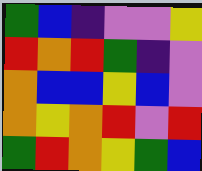[["green", "blue", "indigo", "violet", "violet", "yellow"], ["red", "orange", "red", "green", "indigo", "violet"], ["orange", "blue", "blue", "yellow", "blue", "violet"], ["orange", "yellow", "orange", "red", "violet", "red"], ["green", "red", "orange", "yellow", "green", "blue"]]